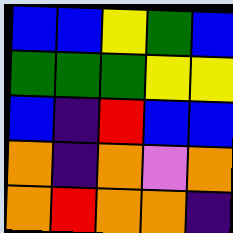[["blue", "blue", "yellow", "green", "blue"], ["green", "green", "green", "yellow", "yellow"], ["blue", "indigo", "red", "blue", "blue"], ["orange", "indigo", "orange", "violet", "orange"], ["orange", "red", "orange", "orange", "indigo"]]